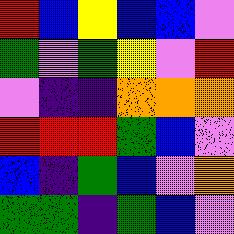[["red", "blue", "yellow", "blue", "blue", "violet"], ["green", "violet", "green", "yellow", "violet", "red"], ["violet", "indigo", "indigo", "orange", "orange", "orange"], ["red", "red", "red", "green", "blue", "violet"], ["blue", "indigo", "green", "blue", "violet", "orange"], ["green", "green", "indigo", "green", "blue", "violet"]]